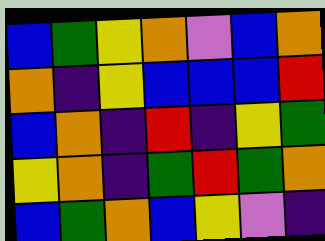[["blue", "green", "yellow", "orange", "violet", "blue", "orange"], ["orange", "indigo", "yellow", "blue", "blue", "blue", "red"], ["blue", "orange", "indigo", "red", "indigo", "yellow", "green"], ["yellow", "orange", "indigo", "green", "red", "green", "orange"], ["blue", "green", "orange", "blue", "yellow", "violet", "indigo"]]